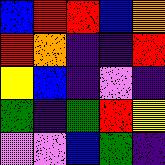[["blue", "red", "red", "blue", "orange"], ["red", "orange", "indigo", "indigo", "red"], ["yellow", "blue", "indigo", "violet", "indigo"], ["green", "indigo", "green", "red", "yellow"], ["violet", "violet", "blue", "green", "indigo"]]